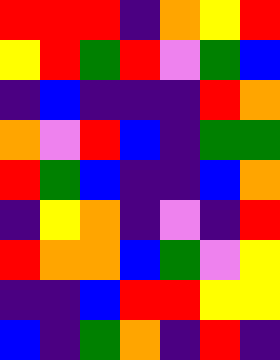[["red", "red", "red", "indigo", "orange", "yellow", "red"], ["yellow", "red", "green", "red", "violet", "green", "blue"], ["indigo", "blue", "indigo", "indigo", "indigo", "red", "orange"], ["orange", "violet", "red", "blue", "indigo", "green", "green"], ["red", "green", "blue", "indigo", "indigo", "blue", "orange"], ["indigo", "yellow", "orange", "indigo", "violet", "indigo", "red"], ["red", "orange", "orange", "blue", "green", "violet", "yellow"], ["indigo", "indigo", "blue", "red", "red", "yellow", "yellow"], ["blue", "indigo", "green", "orange", "indigo", "red", "indigo"]]